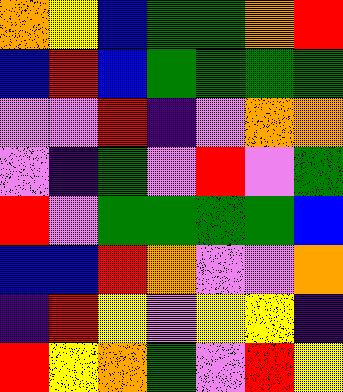[["orange", "yellow", "blue", "green", "green", "orange", "red"], ["blue", "red", "blue", "green", "green", "green", "green"], ["violet", "violet", "red", "indigo", "violet", "orange", "orange"], ["violet", "indigo", "green", "violet", "red", "violet", "green"], ["red", "violet", "green", "green", "green", "green", "blue"], ["blue", "blue", "red", "orange", "violet", "violet", "orange"], ["indigo", "red", "yellow", "violet", "yellow", "yellow", "indigo"], ["red", "yellow", "orange", "green", "violet", "red", "yellow"]]